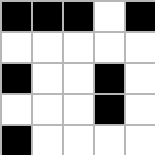[["black", "black", "black", "white", "black"], ["white", "white", "white", "white", "white"], ["black", "white", "white", "black", "white"], ["white", "white", "white", "black", "white"], ["black", "white", "white", "white", "white"]]